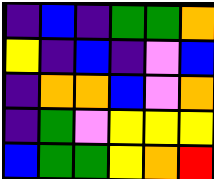[["indigo", "blue", "indigo", "green", "green", "orange"], ["yellow", "indigo", "blue", "indigo", "violet", "blue"], ["indigo", "orange", "orange", "blue", "violet", "orange"], ["indigo", "green", "violet", "yellow", "yellow", "yellow"], ["blue", "green", "green", "yellow", "orange", "red"]]